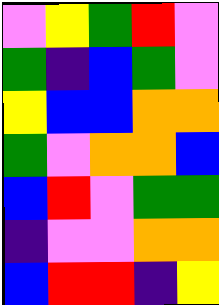[["violet", "yellow", "green", "red", "violet"], ["green", "indigo", "blue", "green", "violet"], ["yellow", "blue", "blue", "orange", "orange"], ["green", "violet", "orange", "orange", "blue"], ["blue", "red", "violet", "green", "green"], ["indigo", "violet", "violet", "orange", "orange"], ["blue", "red", "red", "indigo", "yellow"]]